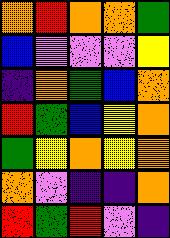[["orange", "red", "orange", "orange", "green"], ["blue", "violet", "violet", "violet", "yellow"], ["indigo", "orange", "green", "blue", "orange"], ["red", "green", "blue", "yellow", "orange"], ["green", "yellow", "orange", "yellow", "orange"], ["orange", "violet", "indigo", "indigo", "orange"], ["red", "green", "red", "violet", "indigo"]]